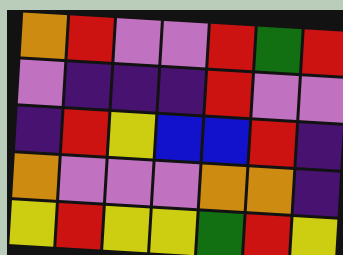[["orange", "red", "violet", "violet", "red", "green", "red"], ["violet", "indigo", "indigo", "indigo", "red", "violet", "violet"], ["indigo", "red", "yellow", "blue", "blue", "red", "indigo"], ["orange", "violet", "violet", "violet", "orange", "orange", "indigo"], ["yellow", "red", "yellow", "yellow", "green", "red", "yellow"]]